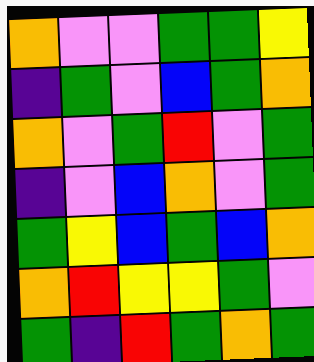[["orange", "violet", "violet", "green", "green", "yellow"], ["indigo", "green", "violet", "blue", "green", "orange"], ["orange", "violet", "green", "red", "violet", "green"], ["indigo", "violet", "blue", "orange", "violet", "green"], ["green", "yellow", "blue", "green", "blue", "orange"], ["orange", "red", "yellow", "yellow", "green", "violet"], ["green", "indigo", "red", "green", "orange", "green"]]